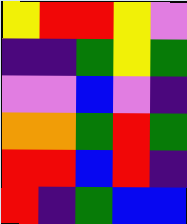[["yellow", "red", "red", "yellow", "violet"], ["indigo", "indigo", "green", "yellow", "green"], ["violet", "violet", "blue", "violet", "indigo"], ["orange", "orange", "green", "red", "green"], ["red", "red", "blue", "red", "indigo"], ["red", "indigo", "green", "blue", "blue"]]